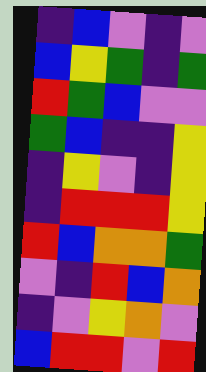[["indigo", "blue", "violet", "indigo", "violet"], ["blue", "yellow", "green", "indigo", "green"], ["red", "green", "blue", "violet", "violet"], ["green", "blue", "indigo", "indigo", "yellow"], ["indigo", "yellow", "violet", "indigo", "yellow"], ["indigo", "red", "red", "red", "yellow"], ["red", "blue", "orange", "orange", "green"], ["violet", "indigo", "red", "blue", "orange"], ["indigo", "violet", "yellow", "orange", "violet"], ["blue", "red", "red", "violet", "red"]]